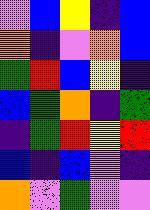[["violet", "blue", "yellow", "indigo", "blue"], ["orange", "indigo", "violet", "orange", "blue"], ["green", "red", "blue", "yellow", "indigo"], ["blue", "green", "orange", "indigo", "green"], ["indigo", "green", "red", "yellow", "red"], ["blue", "indigo", "blue", "violet", "indigo"], ["orange", "violet", "green", "violet", "violet"]]